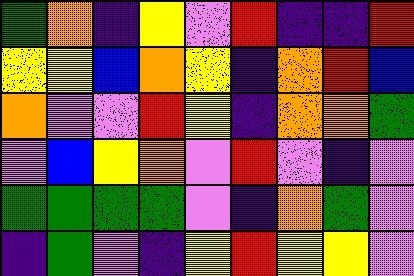[["green", "orange", "indigo", "yellow", "violet", "red", "indigo", "indigo", "red"], ["yellow", "yellow", "blue", "orange", "yellow", "indigo", "orange", "red", "blue"], ["orange", "violet", "violet", "red", "yellow", "indigo", "orange", "orange", "green"], ["violet", "blue", "yellow", "orange", "violet", "red", "violet", "indigo", "violet"], ["green", "green", "green", "green", "violet", "indigo", "orange", "green", "violet"], ["indigo", "green", "violet", "indigo", "yellow", "red", "yellow", "yellow", "violet"]]